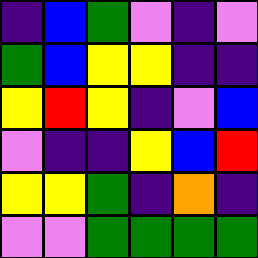[["indigo", "blue", "green", "violet", "indigo", "violet"], ["green", "blue", "yellow", "yellow", "indigo", "indigo"], ["yellow", "red", "yellow", "indigo", "violet", "blue"], ["violet", "indigo", "indigo", "yellow", "blue", "red"], ["yellow", "yellow", "green", "indigo", "orange", "indigo"], ["violet", "violet", "green", "green", "green", "green"]]